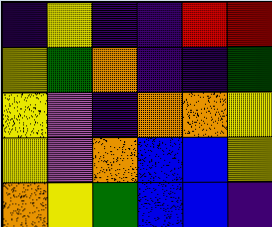[["indigo", "yellow", "indigo", "indigo", "red", "red"], ["yellow", "green", "orange", "indigo", "indigo", "green"], ["yellow", "violet", "indigo", "orange", "orange", "yellow"], ["yellow", "violet", "orange", "blue", "blue", "yellow"], ["orange", "yellow", "green", "blue", "blue", "indigo"]]